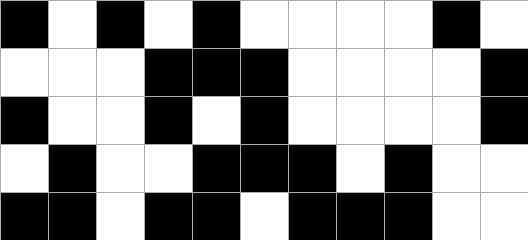[["black", "white", "black", "white", "black", "white", "white", "white", "white", "black", "white"], ["white", "white", "white", "black", "black", "black", "white", "white", "white", "white", "black"], ["black", "white", "white", "black", "white", "black", "white", "white", "white", "white", "black"], ["white", "black", "white", "white", "black", "black", "black", "white", "black", "white", "white"], ["black", "black", "white", "black", "black", "white", "black", "black", "black", "white", "white"]]